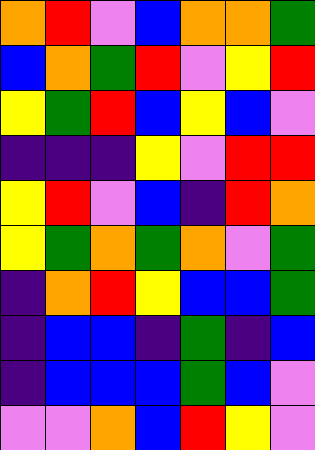[["orange", "red", "violet", "blue", "orange", "orange", "green"], ["blue", "orange", "green", "red", "violet", "yellow", "red"], ["yellow", "green", "red", "blue", "yellow", "blue", "violet"], ["indigo", "indigo", "indigo", "yellow", "violet", "red", "red"], ["yellow", "red", "violet", "blue", "indigo", "red", "orange"], ["yellow", "green", "orange", "green", "orange", "violet", "green"], ["indigo", "orange", "red", "yellow", "blue", "blue", "green"], ["indigo", "blue", "blue", "indigo", "green", "indigo", "blue"], ["indigo", "blue", "blue", "blue", "green", "blue", "violet"], ["violet", "violet", "orange", "blue", "red", "yellow", "violet"]]